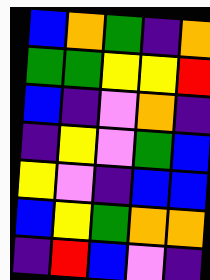[["blue", "orange", "green", "indigo", "orange"], ["green", "green", "yellow", "yellow", "red"], ["blue", "indigo", "violet", "orange", "indigo"], ["indigo", "yellow", "violet", "green", "blue"], ["yellow", "violet", "indigo", "blue", "blue"], ["blue", "yellow", "green", "orange", "orange"], ["indigo", "red", "blue", "violet", "indigo"]]